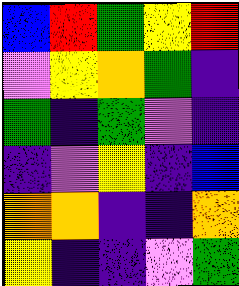[["blue", "red", "green", "yellow", "red"], ["violet", "yellow", "orange", "green", "indigo"], ["green", "indigo", "green", "violet", "indigo"], ["indigo", "violet", "yellow", "indigo", "blue"], ["orange", "orange", "indigo", "indigo", "orange"], ["yellow", "indigo", "indigo", "violet", "green"]]